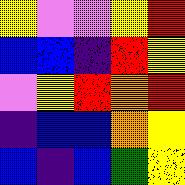[["yellow", "violet", "violet", "yellow", "red"], ["blue", "blue", "indigo", "red", "yellow"], ["violet", "yellow", "red", "orange", "red"], ["indigo", "blue", "blue", "orange", "yellow"], ["blue", "indigo", "blue", "green", "yellow"]]